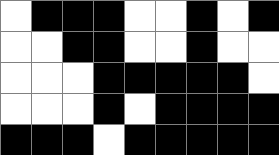[["white", "black", "black", "black", "white", "white", "black", "white", "black"], ["white", "white", "black", "black", "white", "white", "black", "white", "white"], ["white", "white", "white", "black", "black", "black", "black", "black", "white"], ["white", "white", "white", "black", "white", "black", "black", "black", "black"], ["black", "black", "black", "white", "black", "black", "black", "black", "black"]]